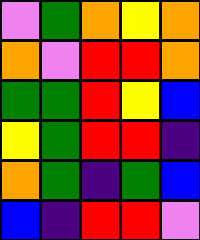[["violet", "green", "orange", "yellow", "orange"], ["orange", "violet", "red", "red", "orange"], ["green", "green", "red", "yellow", "blue"], ["yellow", "green", "red", "red", "indigo"], ["orange", "green", "indigo", "green", "blue"], ["blue", "indigo", "red", "red", "violet"]]